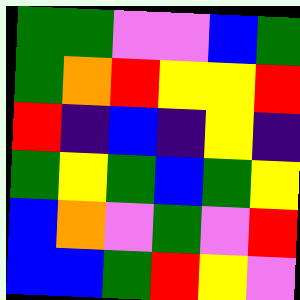[["green", "green", "violet", "violet", "blue", "green"], ["green", "orange", "red", "yellow", "yellow", "red"], ["red", "indigo", "blue", "indigo", "yellow", "indigo"], ["green", "yellow", "green", "blue", "green", "yellow"], ["blue", "orange", "violet", "green", "violet", "red"], ["blue", "blue", "green", "red", "yellow", "violet"]]